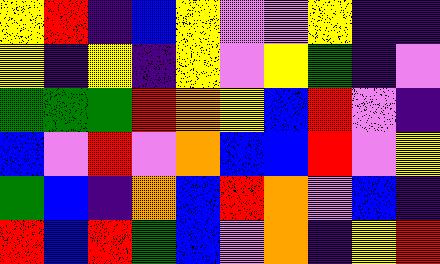[["yellow", "red", "indigo", "blue", "yellow", "violet", "violet", "yellow", "indigo", "indigo"], ["yellow", "indigo", "yellow", "indigo", "yellow", "violet", "yellow", "green", "indigo", "violet"], ["green", "green", "green", "red", "orange", "yellow", "blue", "red", "violet", "indigo"], ["blue", "violet", "red", "violet", "orange", "blue", "blue", "red", "violet", "yellow"], ["green", "blue", "indigo", "orange", "blue", "red", "orange", "violet", "blue", "indigo"], ["red", "blue", "red", "green", "blue", "violet", "orange", "indigo", "yellow", "red"]]